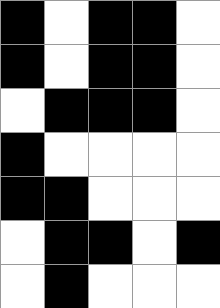[["black", "white", "black", "black", "white"], ["black", "white", "black", "black", "white"], ["white", "black", "black", "black", "white"], ["black", "white", "white", "white", "white"], ["black", "black", "white", "white", "white"], ["white", "black", "black", "white", "black"], ["white", "black", "white", "white", "white"]]